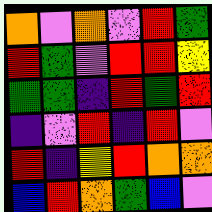[["orange", "violet", "orange", "violet", "red", "green"], ["red", "green", "violet", "red", "red", "yellow"], ["green", "green", "indigo", "red", "green", "red"], ["indigo", "violet", "red", "indigo", "red", "violet"], ["red", "indigo", "yellow", "red", "orange", "orange"], ["blue", "red", "orange", "green", "blue", "violet"]]